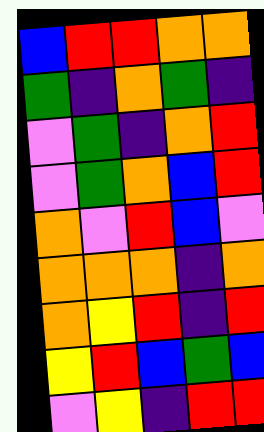[["blue", "red", "red", "orange", "orange"], ["green", "indigo", "orange", "green", "indigo"], ["violet", "green", "indigo", "orange", "red"], ["violet", "green", "orange", "blue", "red"], ["orange", "violet", "red", "blue", "violet"], ["orange", "orange", "orange", "indigo", "orange"], ["orange", "yellow", "red", "indigo", "red"], ["yellow", "red", "blue", "green", "blue"], ["violet", "yellow", "indigo", "red", "red"]]